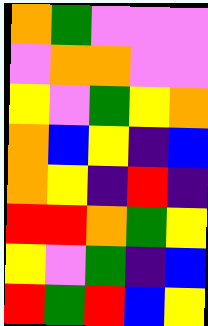[["orange", "green", "violet", "violet", "violet"], ["violet", "orange", "orange", "violet", "violet"], ["yellow", "violet", "green", "yellow", "orange"], ["orange", "blue", "yellow", "indigo", "blue"], ["orange", "yellow", "indigo", "red", "indigo"], ["red", "red", "orange", "green", "yellow"], ["yellow", "violet", "green", "indigo", "blue"], ["red", "green", "red", "blue", "yellow"]]